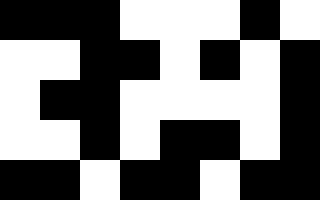[["black", "black", "black", "white", "white", "white", "black", "white"], ["white", "white", "black", "black", "white", "black", "white", "black"], ["white", "black", "black", "white", "white", "white", "white", "black"], ["white", "white", "black", "white", "black", "black", "white", "black"], ["black", "black", "white", "black", "black", "white", "black", "black"]]